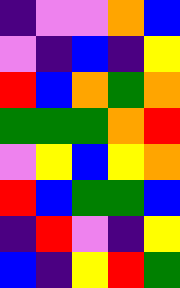[["indigo", "violet", "violet", "orange", "blue"], ["violet", "indigo", "blue", "indigo", "yellow"], ["red", "blue", "orange", "green", "orange"], ["green", "green", "green", "orange", "red"], ["violet", "yellow", "blue", "yellow", "orange"], ["red", "blue", "green", "green", "blue"], ["indigo", "red", "violet", "indigo", "yellow"], ["blue", "indigo", "yellow", "red", "green"]]